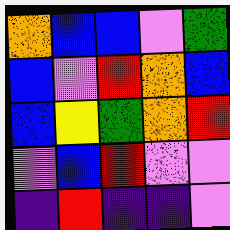[["orange", "blue", "blue", "violet", "green"], ["blue", "violet", "red", "orange", "blue"], ["blue", "yellow", "green", "orange", "red"], ["violet", "blue", "red", "violet", "violet"], ["indigo", "red", "indigo", "indigo", "violet"]]